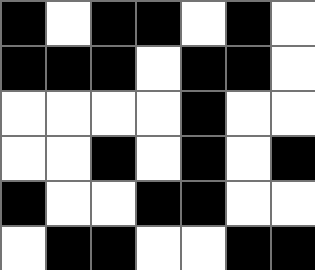[["black", "white", "black", "black", "white", "black", "white"], ["black", "black", "black", "white", "black", "black", "white"], ["white", "white", "white", "white", "black", "white", "white"], ["white", "white", "black", "white", "black", "white", "black"], ["black", "white", "white", "black", "black", "white", "white"], ["white", "black", "black", "white", "white", "black", "black"]]